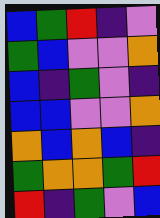[["blue", "green", "red", "indigo", "violet"], ["green", "blue", "violet", "violet", "orange"], ["blue", "indigo", "green", "violet", "indigo"], ["blue", "blue", "violet", "violet", "orange"], ["orange", "blue", "orange", "blue", "indigo"], ["green", "orange", "orange", "green", "red"], ["red", "indigo", "green", "violet", "blue"]]